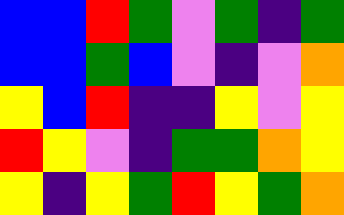[["blue", "blue", "red", "green", "violet", "green", "indigo", "green"], ["blue", "blue", "green", "blue", "violet", "indigo", "violet", "orange"], ["yellow", "blue", "red", "indigo", "indigo", "yellow", "violet", "yellow"], ["red", "yellow", "violet", "indigo", "green", "green", "orange", "yellow"], ["yellow", "indigo", "yellow", "green", "red", "yellow", "green", "orange"]]